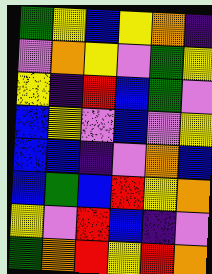[["green", "yellow", "blue", "yellow", "orange", "indigo"], ["violet", "orange", "yellow", "violet", "green", "yellow"], ["yellow", "indigo", "red", "blue", "green", "violet"], ["blue", "yellow", "violet", "blue", "violet", "yellow"], ["blue", "blue", "indigo", "violet", "orange", "blue"], ["blue", "green", "blue", "red", "yellow", "orange"], ["yellow", "violet", "red", "blue", "indigo", "violet"], ["green", "orange", "red", "yellow", "red", "orange"]]